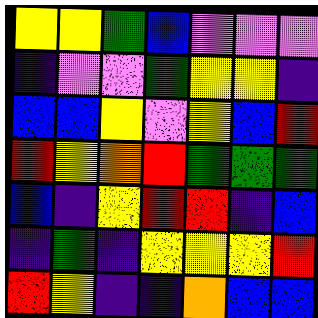[["yellow", "yellow", "green", "blue", "violet", "violet", "violet"], ["indigo", "violet", "violet", "green", "yellow", "yellow", "indigo"], ["blue", "blue", "yellow", "violet", "yellow", "blue", "red"], ["red", "yellow", "orange", "red", "green", "green", "green"], ["blue", "indigo", "yellow", "red", "red", "indigo", "blue"], ["indigo", "green", "indigo", "yellow", "yellow", "yellow", "red"], ["red", "yellow", "indigo", "indigo", "orange", "blue", "blue"]]